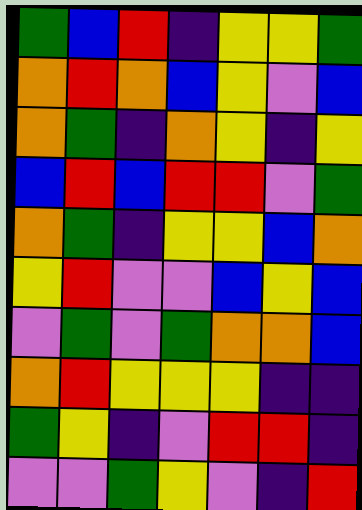[["green", "blue", "red", "indigo", "yellow", "yellow", "green"], ["orange", "red", "orange", "blue", "yellow", "violet", "blue"], ["orange", "green", "indigo", "orange", "yellow", "indigo", "yellow"], ["blue", "red", "blue", "red", "red", "violet", "green"], ["orange", "green", "indigo", "yellow", "yellow", "blue", "orange"], ["yellow", "red", "violet", "violet", "blue", "yellow", "blue"], ["violet", "green", "violet", "green", "orange", "orange", "blue"], ["orange", "red", "yellow", "yellow", "yellow", "indigo", "indigo"], ["green", "yellow", "indigo", "violet", "red", "red", "indigo"], ["violet", "violet", "green", "yellow", "violet", "indigo", "red"]]